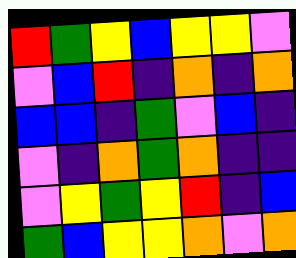[["red", "green", "yellow", "blue", "yellow", "yellow", "violet"], ["violet", "blue", "red", "indigo", "orange", "indigo", "orange"], ["blue", "blue", "indigo", "green", "violet", "blue", "indigo"], ["violet", "indigo", "orange", "green", "orange", "indigo", "indigo"], ["violet", "yellow", "green", "yellow", "red", "indigo", "blue"], ["green", "blue", "yellow", "yellow", "orange", "violet", "orange"]]